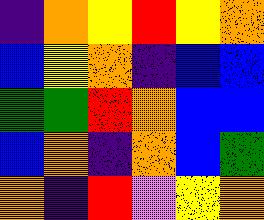[["indigo", "orange", "yellow", "red", "yellow", "orange"], ["blue", "yellow", "orange", "indigo", "blue", "blue"], ["green", "green", "red", "orange", "blue", "blue"], ["blue", "orange", "indigo", "orange", "blue", "green"], ["orange", "indigo", "red", "violet", "yellow", "orange"]]